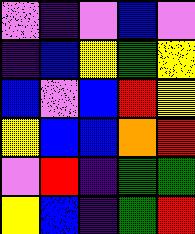[["violet", "indigo", "violet", "blue", "violet"], ["indigo", "blue", "yellow", "green", "yellow"], ["blue", "violet", "blue", "red", "yellow"], ["yellow", "blue", "blue", "orange", "red"], ["violet", "red", "indigo", "green", "green"], ["yellow", "blue", "indigo", "green", "red"]]